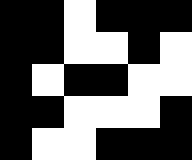[["black", "black", "white", "black", "black", "black"], ["black", "black", "white", "white", "black", "white"], ["black", "white", "black", "black", "white", "white"], ["black", "black", "white", "white", "white", "black"], ["black", "white", "white", "black", "black", "black"]]